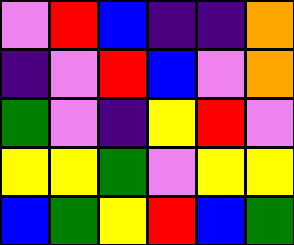[["violet", "red", "blue", "indigo", "indigo", "orange"], ["indigo", "violet", "red", "blue", "violet", "orange"], ["green", "violet", "indigo", "yellow", "red", "violet"], ["yellow", "yellow", "green", "violet", "yellow", "yellow"], ["blue", "green", "yellow", "red", "blue", "green"]]